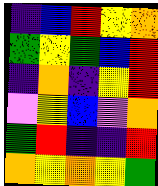[["indigo", "blue", "red", "yellow", "orange"], ["green", "yellow", "green", "blue", "red"], ["indigo", "orange", "indigo", "yellow", "red"], ["violet", "yellow", "blue", "violet", "orange"], ["green", "red", "indigo", "indigo", "red"], ["orange", "yellow", "orange", "yellow", "green"]]